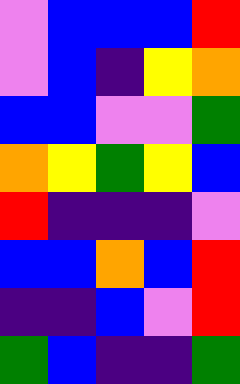[["violet", "blue", "blue", "blue", "red"], ["violet", "blue", "indigo", "yellow", "orange"], ["blue", "blue", "violet", "violet", "green"], ["orange", "yellow", "green", "yellow", "blue"], ["red", "indigo", "indigo", "indigo", "violet"], ["blue", "blue", "orange", "blue", "red"], ["indigo", "indigo", "blue", "violet", "red"], ["green", "blue", "indigo", "indigo", "green"]]